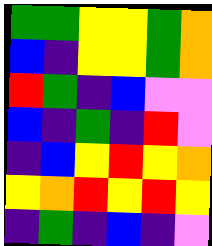[["green", "green", "yellow", "yellow", "green", "orange"], ["blue", "indigo", "yellow", "yellow", "green", "orange"], ["red", "green", "indigo", "blue", "violet", "violet"], ["blue", "indigo", "green", "indigo", "red", "violet"], ["indigo", "blue", "yellow", "red", "yellow", "orange"], ["yellow", "orange", "red", "yellow", "red", "yellow"], ["indigo", "green", "indigo", "blue", "indigo", "violet"]]